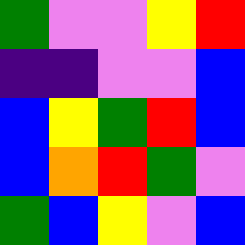[["green", "violet", "violet", "yellow", "red"], ["indigo", "indigo", "violet", "violet", "blue"], ["blue", "yellow", "green", "red", "blue"], ["blue", "orange", "red", "green", "violet"], ["green", "blue", "yellow", "violet", "blue"]]